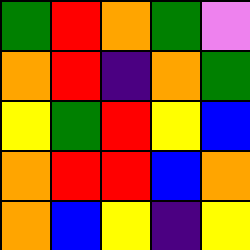[["green", "red", "orange", "green", "violet"], ["orange", "red", "indigo", "orange", "green"], ["yellow", "green", "red", "yellow", "blue"], ["orange", "red", "red", "blue", "orange"], ["orange", "blue", "yellow", "indigo", "yellow"]]